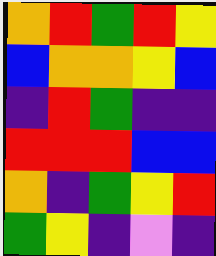[["orange", "red", "green", "red", "yellow"], ["blue", "orange", "orange", "yellow", "blue"], ["indigo", "red", "green", "indigo", "indigo"], ["red", "red", "red", "blue", "blue"], ["orange", "indigo", "green", "yellow", "red"], ["green", "yellow", "indigo", "violet", "indigo"]]